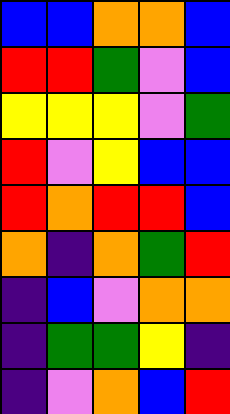[["blue", "blue", "orange", "orange", "blue"], ["red", "red", "green", "violet", "blue"], ["yellow", "yellow", "yellow", "violet", "green"], ["red", "violet", "yellow", "blue", "blue"], ["red", "orange", "red", "red", "blue"], ["orange", "indigo", "orange", "green", "red"], ["indigo", "blue", "violet", "orange", "orange"], ["indigo", "green", "green", "yellow", "indigo"], ["indigo", "violet", "orange", "blue", "red"]]